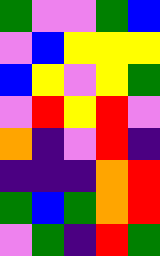[["green", "violet", "violet", "green", "blue"], ["violet", "blue", "yellow", "yellow", "yellow"], ["blue", "yellow", "violet", "yellow", "green"], ["violet", "red", "yellow", "red", "violet"], ["orange", "indigo", "violet", "red", "indigo"], ["indigo", "indigo", "indigo", "orange", "red"], ["green", "blue", "green", "orange", "red"], ["violet", "green", "indigo", "red", "green"]]